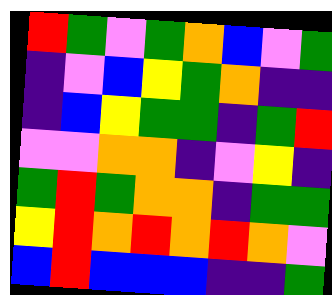[["red", "green", "violet", "green", "orange", "blue", "violet", "green"], ["indigo", "violet", "blue", "yellow", "green", "orange", "indigo", "indigo"], ["indigo", "blue", "yellow", "green", "green", "indigo", "green", "red"], ["violet", "violet", "orange", "orange", "indigo", "violet", "yellow", "indigo"], ["green", "red", "green", "orange", "orange", "indigo", "green", "green"], ["yellow", "red", "orange", "red", "orange", "red", "orange", "violet"], ["blue", "red", "blue", "blue", "blue", "indigo", "indigo", "green"]]